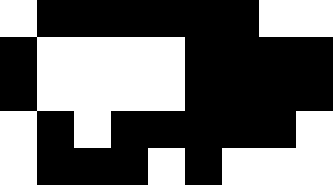[["white", "black", "black", "black", "black", "black", "black", "white", "white"], ["black", "white", "white", "white", "white", "black", "black", "black", "black"], ["black", "white", "white", "white", "white", "black", "black", "black", "black"], ["white", "black", "white", "black", "black", "black", "black", "black", "white"], ["white", "black", "black", "black", "white", "black", "white", "white", "white"]]